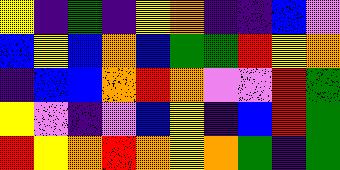[["yellow", "indigo", "green", "indigo", "yellow", "orange", "indigo", "indigo", "blue", "violet"], ["blue", "yellow", "blue", "orange", "blue", "green", "green", "red", "yellow", "orange"], ["indigo", "blue", "blue", "orange", "red", "orange", "violet", "violet", "red", "green"], ["yellow", "violet", "indigo", "violet", "blue", "yellow", "indigo", "blue", "red", "green"], ["red", "yellow", "orange", "red", "orange", "yellow", "orange", "green", "indigo", "green"]]